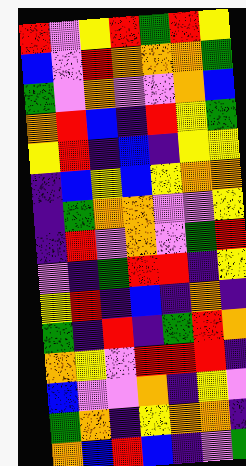[["red", "violet", "yellow", "red", "green", "red", "yellow"], ["blue", "violet", "red", "orange", "orange", "orange", "green"], ["green", "violet", "orange", "violet", "violet", "orange", "blue"], ["orange", "red", "blue", "indigo", "red", "yellow", "green"], ["yellow", "red", "indigo", "blue", "indigo", "yellow", "yellow"], ["indigo", "blue", "yellow", "blue", "yellow", "orange", "orange"], ["indigo", "green", "orange", "orange", "violet", "violet", "yellow"], ["indigo", "red", "violet", "orange", "violet", "green", "red"], ["violet", "indigo", "green", "red", "red", "indigo", "yellow"], ["yellow", "red", "indigo", "blue", "indigo", "orange", "indigo"], ["green", "indigo", "red", "indigo", "green", "red", "orange"], ["orange", "yellow", "violet", "red", "red", "red", "indigo"], ["blue", "violet", "violet", "orange", "indigo", "yellow", "violet"], ["green", "orange", "indigo", "yellow", "orange", "orange", "indigo"], ["orange", "blue", "red", "blue", "indigo", "violet", "green"]]